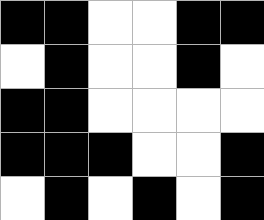[["black", "black", "white", "white", "black", "black"], ["white", "black", "white", "white", "black", "white"], ["black", "black", "white", "white", "white", "white"], ["black", "black", "black", "white", "white", "black"], ["white", "black", "white", "black", "white", "black"]]